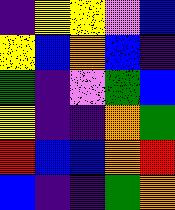[["indigo", "yellow", "yellow", "violet", "blue"], ["yellow", "blue", "orange", "blue", "indigo"], ["green", "indigo", "violet", "green", "blue"], ["yellow", "indigo", "indigo", "orange", "green"], ["red", "blue", "blue", "orange", "red"], ["blue", "indigo", "indigo", "green", "orange"]]